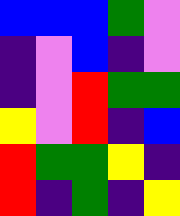[["blue", "blue", "blue", "green", "violet"], ["indigo", "violet", "blue", "indigo", "violet"], ["indigo", "violet", "red", "green", "green"], ["yellow", "violet", "red", "indigo", "blue"], ["red", "green", "green", "yellow", "indigo"], ["red", "indigo", "green", "indigo", "yellow"]]